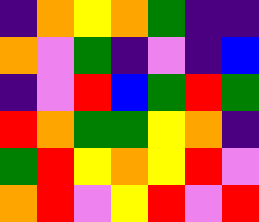[["indigo", "orange", "yellow", "orange", "green", "indigo", "indigo"], ["orange", "violet", "green", "indigo", "violet", "indigo", "blue"], ["indigo", "violet", "red", "blue", "green", "red", "green"], ["red", "orange", "green", "green", "yellow", "orange", "indigo"], ["green", "red", "yellow", "orange", "yellow", "red", "violet"], ["orange", "red", "violet", "yellow", "red", "violet", "red"]]